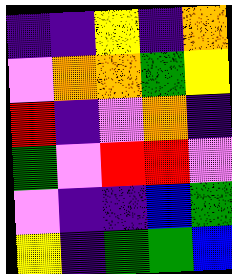[["indigo", "indigo", "yellow", "indigo", "orange"], ["violet", "orange", "orange", "green", "yellow"], ["red", "indigo", "violet", "orange", "indigo"], ["green", "violet", "red", "red", "violet"], ["violet", "indigo", "indigo", "blue", "green"], ["yellow", "indigo", "green", "green", "blue"]]